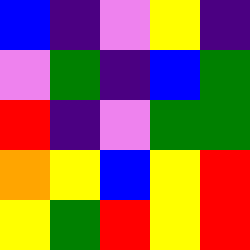[["blue", "indigo", "violet", "yellow", "indigo"], ["violet", "green", "indigo", "blue", "green"], ["red", "indigo", "violet", "green", "green"], ["orange", "yellow", "blue", "yellow", "red"], ["yellow", "green", "red", "yellow", "red"]]